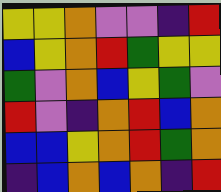[["yellow", "yellow", "orange", "violet", "violet", "indigo", "red"], ["blue", "yellow", "orange", "red", "green", "yellow", "yellow"], ["green", "violet", "orange", "blue", "yellow", "green", "violet"], ["red", "violet", "indigo", "orange", "red", "blue", "orange"], ["blue", "blue", "yellow", "orange", "red", "green", "orange"], ["indigo", "blue", "orange", "blue", "orange", "indigo", "red"]]